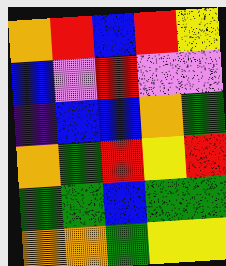[["orange", "red", "blue", "red", "yellow"], ["blue", "violet", "red", "violet", "violet"], ["indigo", "blue", "blue", "orange", "green"], ["orange", "green", "red", "yellow", "red"], ["green", "green", "blue", "green", "green"], ["orange", "orange", "green", "yellow", "yellow"]]